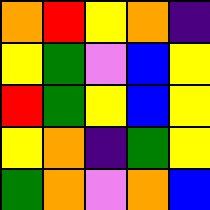[["orange", "red", "yellow", "orange", "indigo"], ["yellow", "green", "violet", "blue", "yellow"], ["red", "green", "yellow", "blue", "yellow"], ["yellow", "orange", "indigo", "green", "yellow"], ["green", "orange", "violet", "orange", "blue"]]